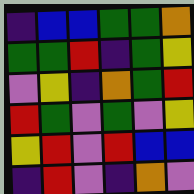[["indigo", "blue", "blue", "green", "green", "orange"], ["green", "green", "red", "indigo", "green", "yellow"], ["violet", "yellow", "indigo", "orange", "green", "red"], ["red", "green", "violet", "green", "violet", "yellow"], ["yellow", "red", "violet", "red", "blue", "blue"], ["indigo", "red", "violet", "indigo", "orange", "violet"]]